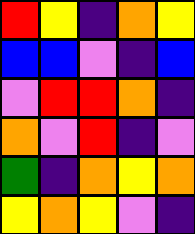[["red", "yellow", "indigo", "orange", "yellow"], ["blue", "blue", "violet", "indigo", "blue"], ["violet", "red", "red", "orange", "indigo"], ["orange", "violet", "red", "indigo", "violet"], ["green", "indigo", "orange", "yellow", "orange"], ["yellow", "orange", "yellow", "violet", "indigo"]]